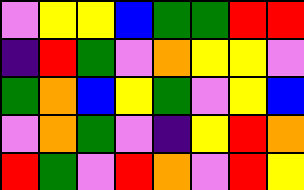[["violet", "yellow", "yellow", "blue", "green", "green", "red", "red"], ["indigo", "red", "green", "violet", "orange", "yellow", "yellow", "violet"], ["green", "orange", "blue", "yellow", "green", "violet", "yellow", "blue"], ["violet", "orange", "green", "violet", "indigo", "yellow", "red", "orange"], ["red", "green", "violet", "red", "orange", "violet", "red", "yellow"]]